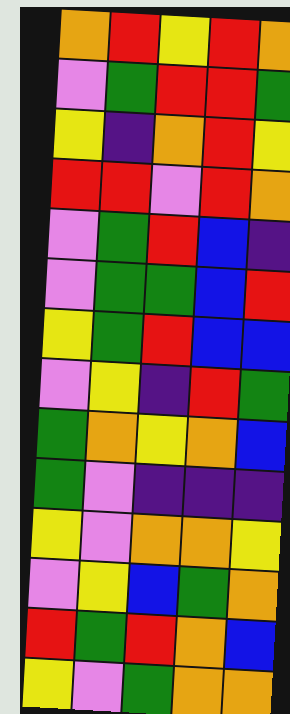[["orange", "red", "yellow", "red", "orange"], ["violet", "green", "red", "red", "green"], ["yellow", "indigo", "orange", "red", "yellow"], ["red", "red", "violet", "red", "orange"], ["violet", "green", "red", "blue", "indigo"], ["violet", "green", "green", "blue", "red"], ["yellow", "green", "red", "blue", "blue"], ["violet", "yellow", "indigo", "red", "green"], ["green", "orange", "yellow", "orange", "blue"], ["green", "violet", "indigo", "indigo", "indigo"], ["yellow", "violet", "orange", "orange", "yellow"], ["violet", "yellow", "blue", "green", "orange"], ["red", "green", "red", "orange", "blue"], ["yellow", "violet", "green", "orange", "orange"]]